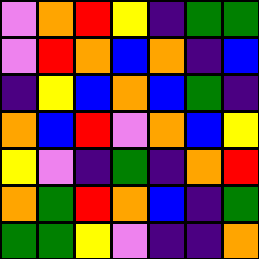[["violet", "orange", "red", "yellow", "indigo", "green", "green"], ["violet", "red", "orange", "blue", "orange", "indigo", "blue"], ["indigo", "yellow", "blue", "orange", "blue", "green", "indigo"], ["orange", "blue", "red", "violet", "orange", "blue", "yellow"], ["yellow", "violet", "indigo", "green", "indigo", "orange", "red"], ["orange", "green", "red", "orange", "blue", "indigo", "green"], ["green", "green", "yellow", "violet", "indigo", "indigo", "orange"]]